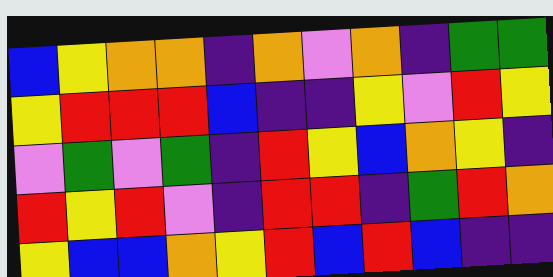[["blue", "yellow", "orange", "orange", "indigo", "orange", "violet", "orange", "indigo", "green", "green"], ["yellow", "red", "red", "red", "blue", "indigo", "indigo", "yellow", "violet", "red", "yellow"], ["violet", "green", "violet", "green", "indigo", "red", "yellow", "blue", "orange", "yellow", "indigo"], ["red", "yellow", "red", "violet", "indigo", "red", "red", "indigo", "green", "red", "orange"], ["yellow", "blue", "blue", "orange", "yellow", "red", "blue", "red", "blue", "indigo", "indigo"]]